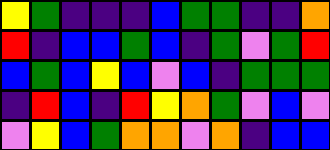[["yellow", "green", "indigo", "indigo", "indigo", "blue", "green", "green", "indigo", "indigo", "orange"], ["red", "indigo", "blue", "blue", "green", "blue", "indigo", "green", "violet", "green", "red"], ["blue", "green", "blue", "yellow", "blue", "violet", "blue", "indigo", "green", "green", "green"], ["indigo", "red", "blue", "indigo", "red", "yellow", "orange", "green", "violet", "blue", "violet"], ["violet", "yellow", "blue", "green", "orange", "orange", "violet", "orange", "indigo", "blue", "blue"]]